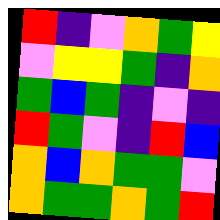[["red", "indigo", "violet", "orange", "green", "yellow"], ["violet", "yellow", "yellow", "green", "indigo", "orange"], ["green", "blue", "green", "indigo", "violet", "indigo"], ["red", "green", "violet", "indigo", "red", "blue"], ["orange", "blue", "orange", "green", "green", "violet"], ["orange", "green", "green", "orange", "green", "red"]]